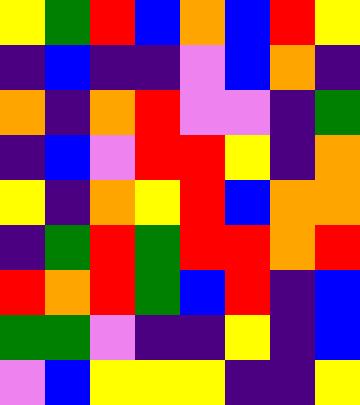[["yellow", "green", "red", "blue", "orange", "blue", "red", "yellow"], ["indigo", "blue", "indigo", "indigo", "violet", "blue", "orange", "indigo"], ["orange", "indigo", "orange", "red", "violet", "violet", "indigo", "green"], ["indigo", "blue", "violet", "red", "red", "yellow", "indigo", "orange"], ["yellow", "indigo", "orange", "yellow", "red", "blue", "orange", "orange"], ["indigo", "green", "red", "green", "red", "red", "orange", "red"], ["red", "orange", "red", "green", "blue", "red", "indigo", "blue"], ["green", "green", "violet", "indigo", "indigo", "yellow", "indigo", "blue"], ["violet", "blue", "yellow", "yellow", "yellow", "indigo", "indigo", "yellow"]]